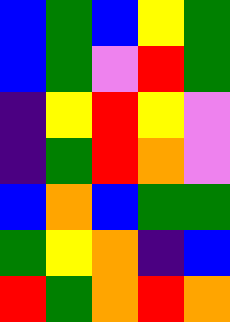[["blue", "green", "blue", "yellow", "green"], ["blue", "green", "violet", "red", "green"], ["indigo", "yellow", "red", "yellow", "violet"], ["indigo", "green", "red", "orange", "violet"], ["blue", "orange", "blue", "green", "green"], ["green", "yellow", "orange", "indigo", "blue"], ["red", "green", "orange", "red", "orange"]]